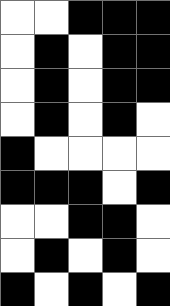[["white", "white", "black", "black", "black"], ["white", "black", "white", "black", "black"], ["white", "black", "white", "black", "black"], ["white", "black", "white", "black", "white"], ["black", "white", "white", "white", "white"], ["black", "black", "black", "white", "black"], ["white", "white", "black", "black", "white"], ["white", "black", "white", "black", "white"], ["black", "white", "black", "white", "black"]]